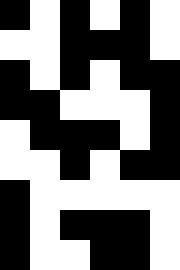[["black", "white", "black", "white", "black", "white"], ["white", "white", "black", "black", "black", "white"], ["black", "white", "black", "white", "black", "black"], ["black", "black", "white", "white", "white", "black"], ["white", "black", "black", "black", "white", "black"], ["white", "white", "black", "white", "black", "black"], ["black", "white", "white", "white", "white", "white"], ["black", "white", "black", "black", "black", "white"], ["black", "white", "white", "black", "black", "white"]]